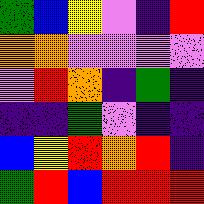[["green", "blue", "yellow", "violet", "indigo", "red"], ["orange", "orange", "violet", "violet", "violet", "violet"], ["violet", "red", "orange", "indigo", "green", "indigo"], ["indigo", "indigo", "green", "violet", "indigo", "indigo"], ["blue", "yellow", "red", "orange", "red", "indigo"], ["green", "red", "blue", "red", "red", "red"]]